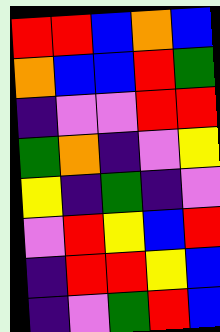[["red", "red", "blue", "orange", "blue"], ["orange", "blue", "blue", "red", "green"], ["indigo", "violet", "violet", "red", "red"], ["green", "orange", "indigo", "violet", "yellow"], ["yellow", "indigo", "green", "indigo", "violet"], ["violet", "red", "yellow", "blue", "red"], ["indigo", "red", "red", "yellow", "blue"], ["indigo", "violet", "green", "red", "blue"]]